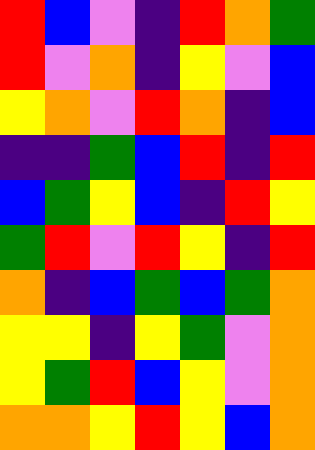[["red", "blue", "violet", "indigo", "red", "orange", "green"], ["red", "violet", "orange", "indigo", "yellow", "violet", "blue"], ["yellow", "orange", "violet", "red", "orange", "indigo", "blue"], ["indigo", "indigo", "green", "blue", "red", "indigo", "red"], ["blue", "green", "yellow", "blue", "indigo", "red", "yellow"], ["green", "red", "violet", "red", "yellow", "indigo", "red"], ["orange", "indigo", "blue", "green", "blue", "green", "orange"], ["yellow", "yellow", "indigo", "yellow", "green", "violet", "orange"], ["yellow", "green", "red", "blue", "yellow", "violet", "orange"], ["orange", "orange", "yellow", "red", "yellow", "blue", "orange"]]